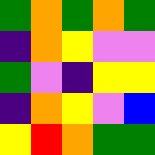[["green", "orange", "green", "orange", "green"], ["indigo", "orange", "yellow", "violet", "violet"], ["green", "violet", "indigo", "yellow", "yellow"], ["indigo", "orange", "yellow", "violet", "blue"], ["yellow", "red", "orange", "green", "green"]]